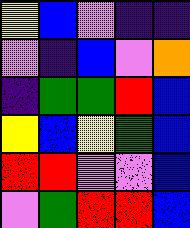[["yellow", "blue", "violet", "indigo", "indigo"], ["violet", "indigo", "blue", "violet", "orange"], ["indigo", "green", "green", "red", "blue"], ["yellow", "blue", "yellow", "green", "blue"], ["red", "red", "violet", "violet", "blue"], ["violet", "green", "red", "red", "blue"]]